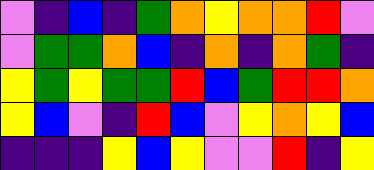[["violet", "indigo", "blue", "indigo", "green", "orange", "yellow", "orange", "orange", "red", "violet"], ["violet", "green", "green", "orange", "blue", "indigo", "orange", "indigo", "orange", "green", "indigo"], ["yellow", "green", "yellow", "green", "green", "red", "blue", "green", "red", "red", "orange"], ["yellow", "blue", "violet", "indigo", "red", "blue", "violet", "yellow", "orange", "yellow", "blue"], ["indigo", "indigo", "indigo", "yellow", "blue", "yellow", "violet", "violet", "red", "indigo", "yellow"]]